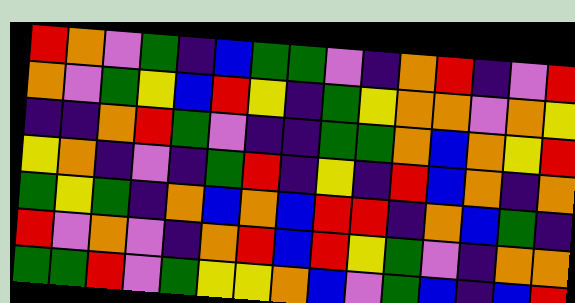[["red", "orange", "violet", "green", "indigo", "blue", "green", "green", "violet", "indigo", "orange", "red", "indigo", "violet", "red"], ["orange", "violet", "green", "yellow", "blue", "red", "yellow", "indigo", "green", "yellow", "orange", "orange", "violet", "orange", "yellow"], ["indigo", "indigo", "orange", "red", "green", "violet", "indigo", "indigo", "green", "green", "orange", "blue", "orange", "yellow", "red"], ["yellow", "orange", "indigo", "violet", "indigo", "green", "red", "indigo", "yellow", "indigo", "red", "blue", "orange", "indigo", "orange"], ["green", "yellow", "green", "indigo", "orange", "blue", "orange", "blue", "red", "red", "indigo", "orange", "blue", "green", "indigo"], ["red", "violet", "orange", "violet", "indigo", "orange", "red", "blue", "red", "yellow", "green", "violet", "indigo", "orange", "orange"], ["green", "green", "red", "violet", "green", "yellow", "yellow", "orange", "blue", "violet", "green", "blue", "indigo", "blue", "red"]]